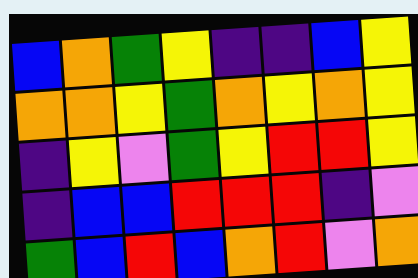[["blue", "orange", "green", "yellow", "indigo", "indigo", "blue", "yellow"], ["orange", "orange", "yellow", "green", "orange", "yellow", "orange", "yellow"], ["indigo", "yellow", "violet", "green", "yellow", "red", "red", "yellow"], ["indigo", "blue", "blue", "red", "red", "red", "indigo", "violet"], ["green", "blue", "red", "blue", "orange", "red", "violet", "orange"]]